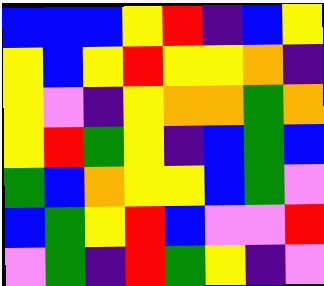[["blue", "blue", "blue", "yellow", "red", "indigo", "blue", "yellow"], ["yellow", "blue", "yellow", "red", "yellow", "yellow", "orange", "indigo"], ["yellow", "violet", "indigo", "yellow", "orange", "orange", "green", "orange"], ["yellow", "red", "green", "yellow", "indigo", "blue", "green", "blue"], ["green", "blue", "orange", "yellow", "yellow", "blue", "green", "violet"], ["blue", "green", "yellow", "red", "blue", "violet", "violet", "red"], ["violet", "green", "indigo", "red", "green", "yellow", "indigo", "violet"]]